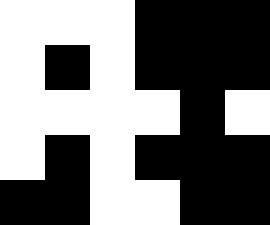[["white", "white", "white", "black", "black", "black"], ["white", "black", "white", "black", "black", "black"], ["white", "white", "white", "white", "black", "white"], ["white", "black", "white", "black", "black", "black"], ["black", "black", "white", "white", "black", "black"]]